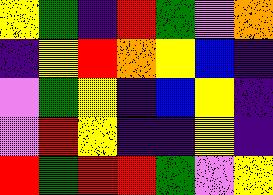[["yellow", "green", "indigo", "red", "green", "violet", "orange"], ["indigo", "yellow", "red", "orange", "yellow", "blue", "indigo"], ["violet", "green", "yellow", "indigo", "blue", "yellow", "indigo"], ["violet", "red", "yellow", "indigo", "indigo", "yellow", "indigo"], ["red", "green", "red", "red", "green", "violet", "yellow"]]